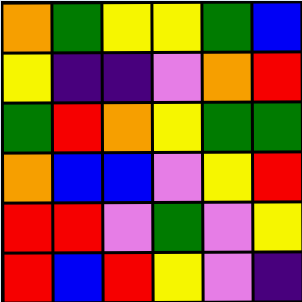[["orange", "green", "yellow", "yellow", "green", "blue"], ["yellow", "indigo", "indigo", "violet", "orange", "red"], ["green", "red", "orange", "yellow", "green", "green"], ["orange", "blue", "blue", "violet", "yellow", "red"], ["red", "red", "violet", "green", "violet", "yellow"], ["red", "blue", "red", "yellow", "violet", "indigo"]]